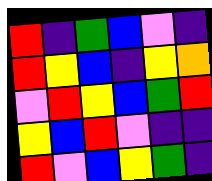[["red", "indigo", "green", "blue", "violet", "indigo"], ["red", "yellow", "blue", "indigo", "yellow", "orange"], ["violet", "red", "yellow", "blue", "green", "red"], ["yellow", "blue", "red", "violet", "indigo", "indigo"], ["red", "violet", "blue", "yellow", "green", "indigo"]]